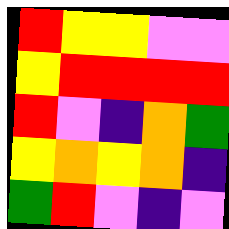[["red", "yellow", "yellow", "violet", "violet"], ["yellow", "red", "red", "red", "red"], ["red", "violet", "indigo", "orange", "green"], ["yellow", "orange", "yellow", "orange", "indigo"], ["green", "red", "violet", "indigo", "violet"]]